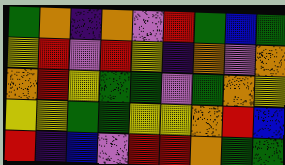[["green", "orange", "indigo", "orange", "violet", "red", "green", "blue", "green"], ["yellow", "red", "violet", "red", "yellow", "indigo", "orange", "violet", "orange"], ["orange", "red", "yellow", "green", "green", "violet", "green", "orange", "yellow"], ["yellow", "yellow", "green", "green", "yellow", "yellow", "orange", "red", "blue"], ["red", "indigo", "blue", "violet", "red", "red", "orange", "green", "green"]]